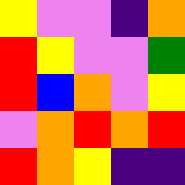[["yellow", "violet", "violet", "indigo", "orange"], ["red", "yellow", "violet", "violet", "green"], ["red", "blue", "orange", "violet", "yellow"], ["violet", "orange", "red", "orange", "red"], ["red", "orange", "yellow", "indigo", "indigo"]]